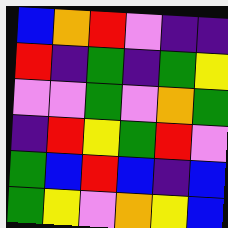[["blue", "orange", "red", "violet", "indigo", "indigo"], ["red", "indigo", "green", "indigo", "green", "yellow"], ["violet", "violet", "green", "violet", "orange", "green"], ["indigo", "red", "yellow", "green", "red", "violet"], ["green", "blue", "red", "blue", "indigo", "blue"], ["green", "yellow", "violet", "orange", "yellow", "blue"]]